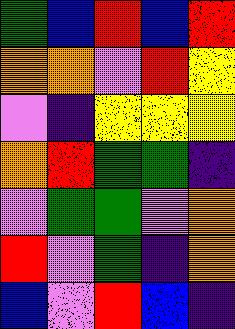[["green", "blue", "red", "blue", "red"], ["orange", "orange", "violet", "red", "yellow"], ["violet", "indigo", "yellow", "yellow", "yellow"], ["orange", "red", "green", "green", "indigo"], ["violet", "green", "green", "violet", "orange"], ["red", "violet", "green", "indigo", "orange"], ["blue", "violet", "red", "blue", "indigo"]]